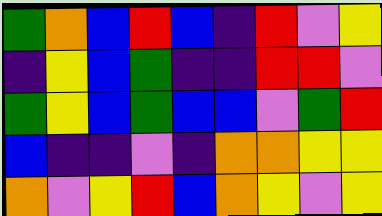[["green", "orange", "blue", "red", "blue", "indigo", "red", "violet", "yellow"], ["indigo", "yellow", "blue", "green", "indigo", "indigo", "red", "red", "violet"], ["green", "yellow", "blue", "green", "blue", "blue", "violet", "green", "red"], ["blue", "indigo", "indigo", "violet", "indigo", "orange", "orange", "yellow", "yellow"], ["orange", "violet", "yellow", "red", "blue", "orange", "yellow", "violet", "yellow"]]